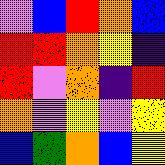[["violet", "blue", "red", "orange", "blue"], ["red", "red", "orange", "yellow", "indigo"], ["red", "violet", "orange", "indigo", "red"], ["orange", "violet", "yellow", "violet", "yellow"], ["blue", "green", "orange", "blue", "yellow"]]